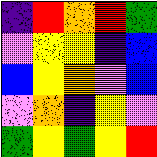[["indigo", "red", "orange", "red", "green"], ["violet", "yellow", "yellow", "indigo", "blue"], ["blue", "yellow", "orange", "violet", "blue"], ["violet", "orange", "indigo", "yellow", "violet"], ["green", "yellow", "green", "yellow", "red"]]